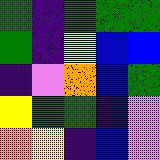[["green", "indigo", "green", "green", "green"], ["green", "indigo", "yellow", "blue", "blue"], ["indigo", "violet", "orange", "blue", "green"], ["yellow", "green", "green", "indigo", "violet"], ["orange", "yellow", "indigo", "blue", "violet"]]